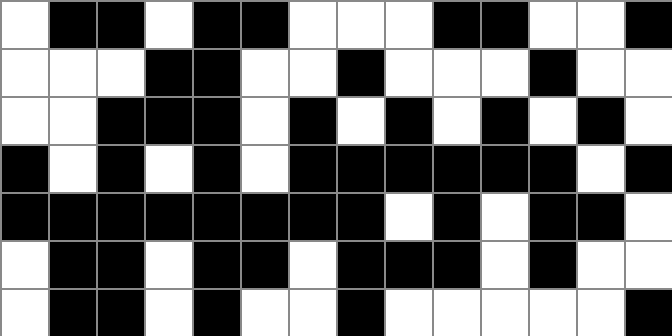[["white", "black", "black", "white", "black", "black", "white", "white", "white", "black", "black", "white", "white", "black"], ["white", "white", "white", "black", "black", "white", "white", "black", "white", "white", "white", "black", "white", "white"], ["white", "white", "black", "black", "black", "white", "black", "white", "black", "white", "black", "white", "black", "white"], ["black", "white", "black", "white", "black", "white", "black", "black", "black", "black", "black", "black", "white", "black"], ["black", "black", "black", "black", "black", "black", "black", "black", "white", "black", "white", "black", "black", "white"], ["white", "black", "black", "white", "black", "black", "white", "black", "black", "black", "white", "black", "white", "white"], ["white", "black", "black", "white", "black", "white", "white", "black", "white", "white", "white", "white", "white", "black"]]